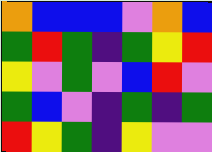[["orange", "blue", "blue", "blue", "violet", "orange", "blue"], ["green", "red", "green", "indigo", "green", "yellow", "red"], ["yellow", "violet", "green", "violet", "blue", "red", "violet"], ["green", "blue", "violet", "indigo", "green", "indigo", "green"], ["red", "yellow", "green", "indigo", "yellow", "violet", "violet"]]